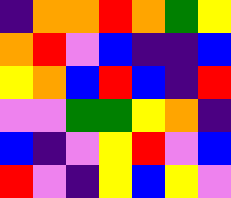[["indigo", "orange", "orange", "red", "orange", "green", "yellow"], ["orange", "red", "violet", "blue", "indigo", "indigo", "blue"], ["yellow", "orange", "blue", "red", "blue", "indigo", "red"], ["violet", "violet", "green", "green", "yellow", "orange", "indigo"], ["blue", "indigo", "violet", "yellow", "red", "violet", "blue"], ["red", "violet", "indigo", "yellow", "blue", "yellow", "violet"]]